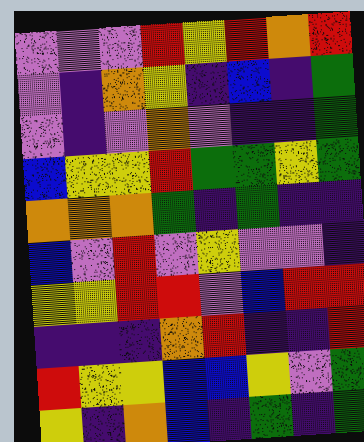[["violet", "violet", "violet", "red", "yellow", "red", "orange", "red"], ["violet", "indigo", "orange", "yellow", "indigo", "blue", "indigo", "green"], ["violet", "indigo", "violet", "orange", "violet", "indigo", "indigo", "green"], ["blue", "yellow", "yellow", "red", "green", "green", "yellow", "green"], ["orange", "orange", "orange", "green", "indigo", "green", "indigo", "indigo"], ["blue", "violet", "red", "violet", "yellow", "violet", "violet", "indigo"], ["yellow", "yellow", "red", "red", "violet", "blue", "red", "red"], ["indigo", "indigo", "indigo", "orange", "red", "indigo", "indigo", "red"], ["red", "yellow", "yellow", "blue", "blue", "yellow", "violet", "green"], ["yellow", "indigo", "orange", "blue", "indigo", "green", "indigo", "green"]]